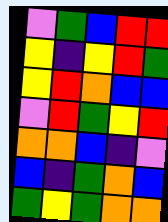[["violet", "green", "blue", "red", "red"], ["yellow", "indigo", "yellow", "red", "green"], ["yellow", "red", "orange", "blue", "blue"], ["violet", "red", "green", "yellow", "red"], ["orange", "orange", "blue", "indigo", "violet"], ["blue", "indigo", "green", "orange", "blue"], ["green", "yellow", "green", "orange", "orange"]]